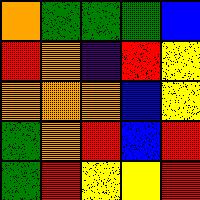[["orange", "green", "green", "green", "blue"], ["red", "orange", "indigo", "red", "yellow"], ["orange", "orange", "orange", "blue", "yellow"], ["green", "orange", "red", "blue", "red"], ["green", "red", "yellow", "yellow", "red"]]